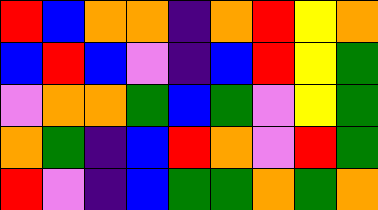[["red", "blue", "orange", "orange", "indigo", "orange", "red", "yellow", "orange"], ["blue", "red", "blue", "violet", "indigo", "blue", "red", "yellow", "green"], ["violet", "orange", "orange", "green", "blue", "green", "violet", "yellow", "green"], ["orange", "green", "indigo", "blue", "red", "orange", "violet", "red", "green"], ["red", "violet", "indigo", "blue", "green", "green", "orange", "green", "orange"]]